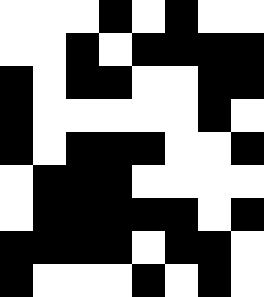[["white", "white", "white", "black", "white", "black", "white", "white"], ["white", "white", "black", "white", "black", "black", "black", "black"], ["black", "white", "black", "black", "white", "white", "black", "black"], ["black", "white", "white", "white", "white", "white", "black", "white"], ["black", "white", "black", "black", "black", "white", "white", "black"], ["white", "black", "black", "black", "white", "white", "white", "white"], ["white", "black", "black", "black", "black", "black", "white", "black"], ["black", "black", "black", "black", "white", "black", "black", "white"], ["black", "white", "white", "white", "black", "white", "black", "white"]]